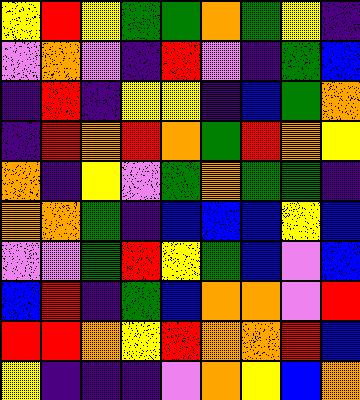[["yellow", "red", "yellow", "green", "green", "orange", "green", "yellow", "indigo"], ["violet", "orange", "violet", "indigo", "red", "violet", "indigo", "green", "blue"], ["indigo", "red", "indigo", "yellow", "yellow", "indigo", "blue", "green", "orange"], ["indigo", "red", "orange", "red", "orange", "green", "red", "orange", "yellow"], ["orange", "indigo", "yellow", "violet", "green", "orange", "green", "green", "indigo"], ["orange", "orange", "green", "indigo", "blue", "blue", "blue", "yellow", "blue"], ["violet", "violet", "green", "red", "yellow", "green", "blue", "violet", "blue"], ["blue", "red", "indigo", "green", "blue", "orange", "orange", "violet", "red"], ["red", "red", "orange", "yellow", "red", "orange", "orange", "red", "blue"], ["yellow", "indigo", "indigo", "indigo", "violet", "orange", "yellow", "blue", "orange"]]